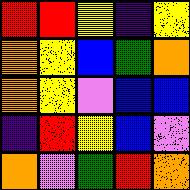[["red", "red", "yellow", "indigo", "yellow"], ["orange", "yellow", "blue", "green", "orange"], ["orange", "yellow", "violet", "blue", "blue"], ["indigo", "red", "yellow", "blue", "violet"], ["orange", "violet", "green", "red", "orange"]]